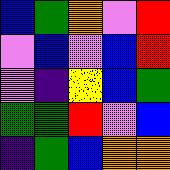[["blue", "green", "orange", "violet", "red"], ["violet", "blue", "violet", "blue", "red"], ["violet", "indigo", "yellow", "blue", "green"], ["green", "green", "red", "violet", "blue"], ["indigo", "green", "blue", "orange", "orange"]]